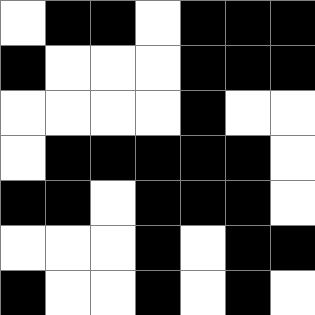[["white", "black", "black", "white", "black", "black", "black"], ["black", "white", "white", "white", "black", "black", "black"], ["white", "white", "white", "white", "black", "white", "white"], ["white", "black", "black", "black", "black", "black", "white"], ["black", "black", "white", "black", "black", "black", "white"], ["white", "white", "white", "black", "white", "black", "black"], ["black", "white", "white", "black", "white", "black", "white"]]